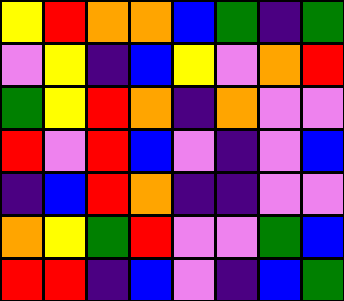[["yellow", "red", "orange", "orange", "blue", "green", "indigo", "green"], ["violet", "yellow", "indigo", "blue", "yellow", "violet", "orange", "red"], ["green", "yellow", "red", "orange", "indigo", "orange", "violet", "violet"], ["red", "violet", "red", "blue", "violet", "indigo", "violet", "blue"], ["indigo", "blue", "red", "orange", "indigo", "indigo", "violet", "violet"], ["orange", "yellow", "green", "red", "violet", "violet", "green", "blue"], ["red", "red", "indigo", "blue", "violet", "indigo", "blue", "green"]]